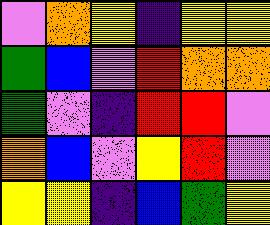[["violet", "orange", "yellow", "indigo", "yellow", "yellow"], ["green", "blue", "violet", "red", "orange", "orange"], ["green", "violet", "indigo", "red", "red", "violet"], ["orange", "blue", "violet", "yellow", "red", "violet"], ["yellow", "yellow", "indigo", "blue", "green", "yellow"]]